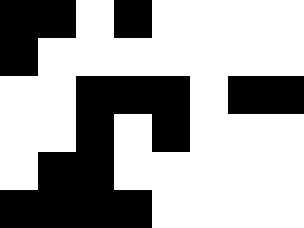[["black", "black", "white", "black", "white", "white", "white", "white"], ["black", "white", "white", "white", "white", "white", "white", "white"], ["white", "white", "black", "black", "black", "white", "black", "black"], ["white", "white", "black", "white", "black", "white", "white", "white"], ["white", "black", "black", "white", "white", "white", "white", "white"], ["black", "black", "black", "black", "white", "white", "white", "white"]]